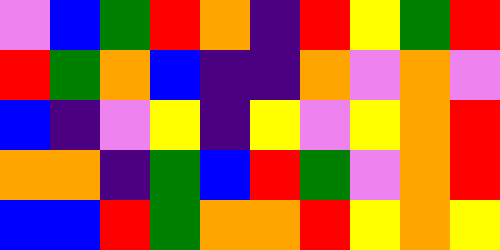[["violet", "blue", "green", "red", "orange", "indigo", "red", "yellow", "green", "red"], ["red", "green", "orange", "blue", "indigo", "indigo", "orange", "violet", "orange", "violet"], ["blue", "indigo", "violet", "yellow", "indigo", "yellow", "violet", "yellow", "orange", "red"], ["orange", "orange", "indigo", "green", "blue", "red", "green", "violet", "orange", "red"], ["blue", "blue", "red", "green", "orange", "orange", "red", "yellow", "orange", "yellow"]]